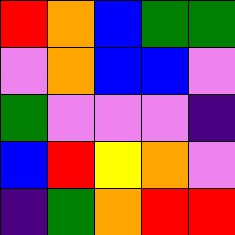[["red", "orange", "blue", "green", "green"], ["violet", "orange", "blue", "blue", "violet"], ["green", "violet", "violet", "violet", "indigo"], ["blue", "red", "yellow", "orange", "violet"], ["indigo", "green", "orange", "red", "red"]]